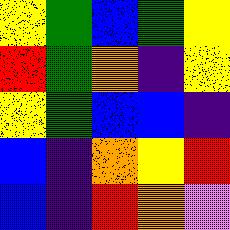[["yellow", "green", "blue", "green", "yellow"], ["red", "green", "orange", "indigo", "yellow"], ["yellow", "green", "blue", "blue", "indigo"], ["blue", "indigo", "orange", "yellow", "red"], ["blue", "indigo", "red", "orange", "violet"]]